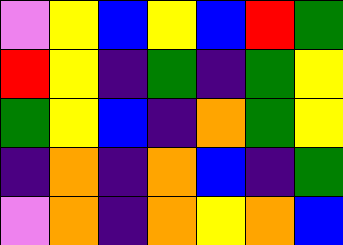[["violet", "yellow", "blue", "yellow", "blue", "red", "green"], ["red", "yellow", "indigo", "green", "indigo", "green", "yellow"], ["green", "yellow", "blue", "indigo", "orange", "green", "yellow"], ["indigo", "orange", "indigo", "orange", "blue", "indigo", "green"], ["violet", "orange", "indigo", "orange", "yellow", "orange", "blue"]]